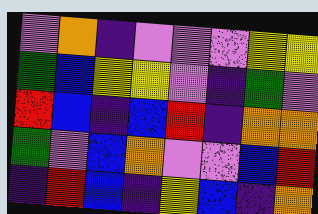[["violet", "orange", "indigo", "violet", "violet", "violet", "yellow", "yellow"], ["green", "blue", "yellow", "yellow", "violet", "indigo", "green", "violet"], ["red", "blue", "indigo", "blue", "red", "indigo", "orange", "orange"], ["green", "violet", "blue", "orange", "violet", "violet", "blue", "red"], ["indigo", "red", "blue", "indigo", "yellow", "blue", "indigo", "orange"]]